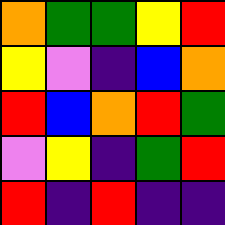[["orange", "green", "green", "yellow", "red"], ["yellow", "violet", "indigo", "blue", "orange"], ["red", "blue", "orange", "red", "green"], ["violet", "yellow", "indigo", "green", "red"], ["red", "indigo", "red", "indigo", "indigo"]]